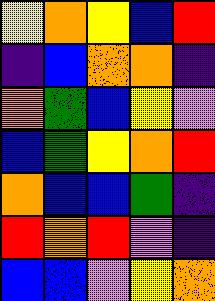[["yellow", "orange", "yellow", "blue", "red"], ["indigo", "blue", "orange", "orange", "indigo"], ["orange", "green", "blue", "yellow", "violet"], ["blue", "green", "yellow", "orange", "red"], ["orange", "blue", "blue", "green", "indigo"], ["red", "orange", "red", "violet", "indigo"], ["blue", "blue", "violet", "yellow", "orange"]]